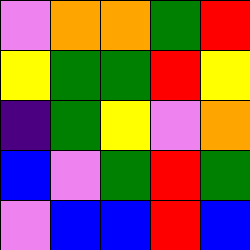[["violet", "orange", "orange", "green", "red"], ["yellow", "green", "green", "red", "yellow"], ["indigo", "green", "yellow", "violet", "orange"], ["blue", "violet", "green", "red", "green"], ["violet", "blue", "blue", "red", "blue"]]